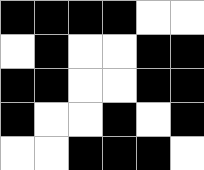[["black", "black", "black", "black", "white", "white"], ["white", "black", "white", "white", "black", "black"], ["black", "black", "white", "white", "black", "black"], ["black", "white", "white", "black", "white", "black"], ["white", "white", "black", "black", "black", "white"]]